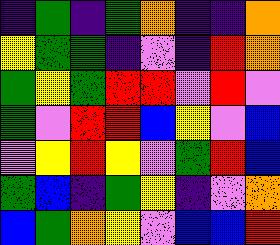[["indigo", "green", "indigo", "green", "orange", "indigo", "indigo", "orange"], ["yellow", "green", "green", "indigo", "violet", "indigo", "red", "orange"], ["green", "yellow", "green", "red", "red", "violet", "red", "violet"], ["green", "violet", "red", "red", "blue", "yellow", "violet", "blue"], ["violet", "yellow", "red", "yellow", "violet", "green", "red", "blue"], ["green", "blue", "indigo", "green", "yellow", "indigo", "violet", "orange"], ["blue", "green", "orange", "yellow", "violet", "blue", "blue", "red"]]